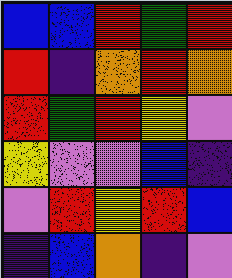[["blue", "blue", "red", "green", "red"], ["red", "indigo", "orange", "red", "orange"], ["red", "green", "red", "yellow", "violet"], ["yellow", "violet", "violet", "blue", "indigo"], ["violet", "red", "yellow", "red", "blue"], ["indigo", "blue", "orange", "indigo", "violet"]]